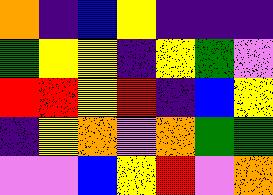[["orange", "indigo", "blue", "yellow", "indigo", "indigo", "indigo"], ["green", "yellow", "yellow", "indigo", "yellow", "green", "violet"], ["red", "red", "yellow", "red", "indigo", "blue", "yellow"], ["indigo", "yellow", "orange", "violet", "orange", "green", "green"], ["violet", "violet", "blue", "yellow", "red", "violet", "orange"]]